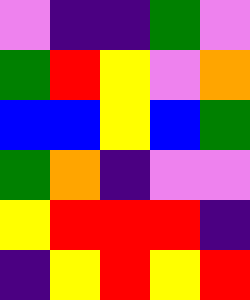[["violet", "indigo", "indigo", "green", "violet"], ["green", "red", "yellow", "violet", "orange"], ["blue", "blue", "yellow", "blue", "green"], ["green", "orange", "indigo", "violet", "violet"], ["yellow", "red", "red", "red", "indigo"], ["indigo", "yellow", "red", "yellow", "red"]]